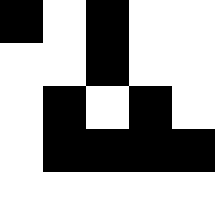[["black", "white", "black", "white", "white"], ["white", "white", "black", "white", "white"], ["white", "black", "white", "black", "white"], ["white", "black", "black", "black", "black"], ["white", "white", "white", "white", "white"]]